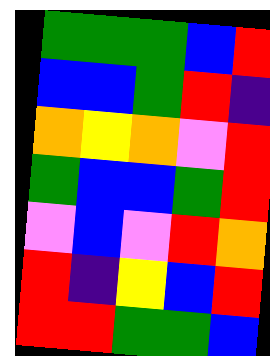[["green", "green", "green", "blue", "red"], ["blue", "blue", "green", "red", "indigo"], ["orange", "yellow", "orange", "violet", "red"], ["green", "blue", "blue", "green", "red"], ["violet", "blue", "violet", "red", "orange"], ["red", "indigo", "yellow", "blue", "red"], ["red", "red", "green", "green", "blue"]]